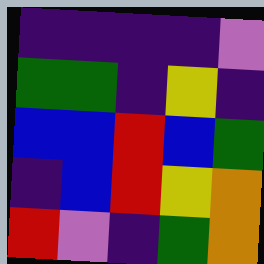[["indigo", "indigo", "indigo", "indigo", "violet"], ["green", "green", "indigo", "yellow", "indigo"], ["blue", "blue", "red", "blue", "green"], ["indigo", "blue", "red", "yellow", "orange"], ["red", "violet", "indigo", "green", "orange"]]